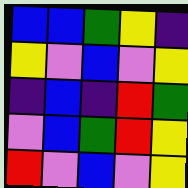[["blue", "blue", "green", "yellow", "indigo"], ["yellow", "violet", "blue", "violet", "yellow"], ["indigo", "blue", "indigo", "red", "green"], ["violet", "blue", "green", "red", "yellow"], ["red", "violet", "blue", "violet", "yellow"]]